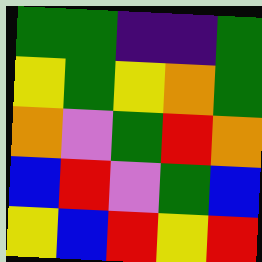[["green", "green", "indigo", "indigo", "green"], ["yellow", "green", "yellow", "orange", "green"], ["orange", "violet", "green", "red", "orange"], ["blue", "red", "violet", "green", "blue"], ["yellow", "blue", "red", "yellow", "red"]]